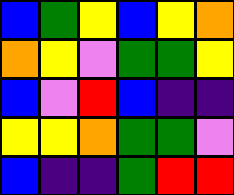[["blue", "green", "yellow", "blue", "yellow", "orange"], ["orange", "yellow", "violet", "green", "green", "yellow"], ["blue", "violet", "red", "blue", "indigo", "indigo"], ["yellow", "yellow", "orange", "green", "green", "violet"], ["blue", "indigo", "indigo", "green", "red", "red"]]